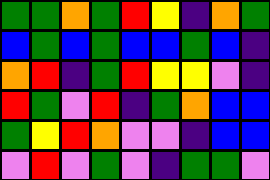[["green", "green", "orange", "green", "red", "yellow", "indigo", "orange", "green"], ["blue", "green", "blue", "green", "blue", "blue", "green", "blue", "indigo"], ["orange", "red", "indigo", "green", "red", "yellow", "yellow", "violet", "indigo"], ["red", "green", "violet", "red", "indigo", "green", "orange", "blue", "blue"], ["green", "yellow", "red", "orange", "violet", "violet", "indigo", "blue", "blue"], ["violet", "red", "violet", "green", "violet", "indigo", "green", "green", "violet"]]